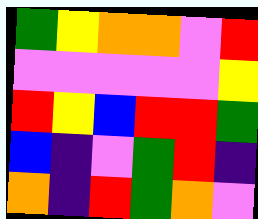[["green", "yellow", "orange", "orange", "violet", "red"], ["violet", "violet", "violet", "violet", "violet", "yellow"], ["red", "yellow", "blue", "red", "red", "green"], ["blue", "indigo", "violet", "green", "red", "indigo"], ["orange", "indigo", "red", "green", "orange", "violet"]]